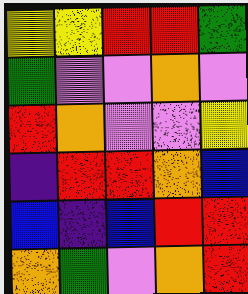[["yellow", "yellow", "red", "red", "green"], ["green", "violet", "violet", "orange", "violet"], ["red", "orange", "violet", "violet", "yellow"], ["indigo", "red", "red", "orange", "blue"], ["blue", "indigo", "blue", "red", "red"], ["orange", "green", "violet", "orange", "red"]]